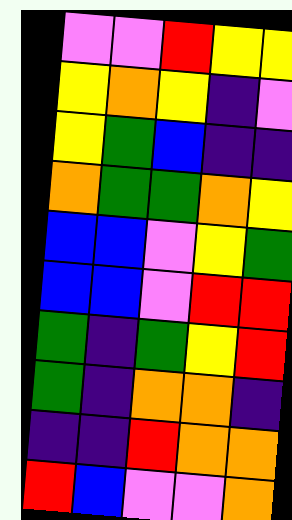[["violet", "violet", "red", "yellow", "yellow"], ["yellow", "orange", "yellow", "indigo", "violet"], ["yellow", "green", "blue", "indigo", "indigo"], ["orange", "green", "green", "orange", "yellow"], ["blue", "blue", "violet", "yellow", "green"], ["blue", "blue", "violet", "red", "red"], ["green", "indigo", "green", "yellow", "red"], ["green", "indigo", "orange", "orange", "indigo"], ["indigo", "indigo", "red", "orange", "orange"], ["red", "blue", "violet", "violet", "orange"]]